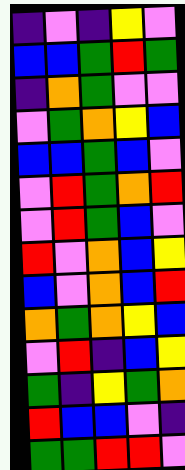[["indigo", "violet", "indigo", "yellow", "violet"], ["blue", "blue", "green", "red", "green"], ["indigo", "orange", "green", "violet", "violet"], ["violet", "green", "orange", "yellow", "blue"], ["blue", "blue", "green", "blue", "violet"], ["violet", "red", "green", "orange", "red"], ["violet", "red", "green", "blue", "violet"], ["red", "violet", "orange", "blue", "yellow"], ["blue", "violet", "orange", "blue", "red"], ["orange", "green", "orange", "yellow", "blue"], ["violet", "red", "indigo", "blue", "yellow"], ["green", "indigo", "yellow", "green", "orange"], ["red", "blue", "blue", "violet", "indigo"], ["green", "green", "red", "red", "violet"]]